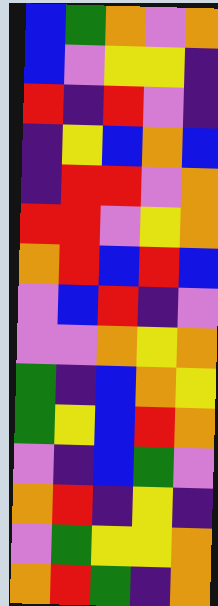[["blue", "green", "orange", "violet", "orange"], ["blue", "violet", "yellow", "yellow", "indigo"], ["red", "indigo", "red", "violet", "indigo"], ["indigo", "yellow", "blue", "orange", "blue"], ["indigo", "red", "red", "violet", "orange"], ["red", "red", "violet", "yellow", "orange"], ["orange", "red", "blue", "red", "blue"], ["violet", "blue", "red", "indigo", "violet"], ["violet", "violet", "orange", "yellow", "orange"], ["green", "indigo", "blue", "orange", "yellow"], ["green", "yellow", "blue", "red", "orange"], ["violet", "indigo", "blue", "green", "violet"], ["orange", "red", "indigo", "yellow", "indigo"], ["violet", "green", "yellow", "yellow", "orange"], ["orange", "red", "green", "indigo", "orange"]]